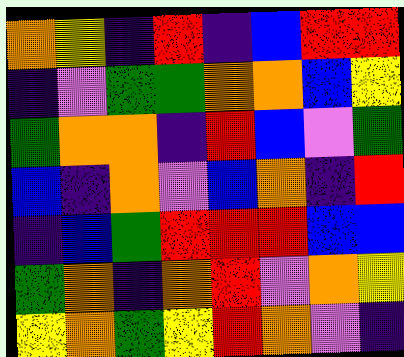[["orange", "yellow", "indigo", "red", "indigo", "blue", "red", "red"], ["indigo", "violet", "green", "green", "orange", "orange", "blue", "yellow"], ["green", "orange", "orange", "indigo", "red", "blue", "violet", "green"], ["blue", "indigo", "orange", "violet", "blue", "orange", "indigo", "red"], ["indigo", "blue", "green", "red", "red", "red", "blue", "blue"], ["green", "orange", "indigo", "orange", "red", "violet", "orange", "yellow"], ["yellow", "orange", "green", "yellow", "red", "orange", "violet", "indigo"]]